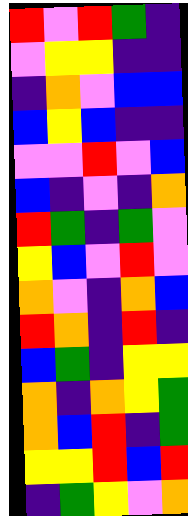[["red", "violet", "red", "green", "indigo"], ["violet", "yellow", "yellow", "indigo", "indigo"], ["indigo", "orange", "violet", "blue", "blue"], ["blue", "yellow", "blue", "indigo", "indigo"], ["violet", "violet", "red", "violet", "blue"], ["blue", "indigo", "violet", "indigo", "orange"], ["red", "green", "indigo", "green", "violet"], ["yellow", "blue", "violet", "red", "violet"], ["orange", "violet", "indigo", "orange", "blue"], ["red", "orange", "indigo", "red", "indigo"], ["blue", "green", "indigo", "yellow", "yellow"], ["orange", "indigo", "orange", "yellow", "green"], ["orange", "blue", "red", "indigo", "green"], ["yellow", "yellow", "red", "blue", "red"], ["indigo", "green", "yellow", "violet", "orange"]]